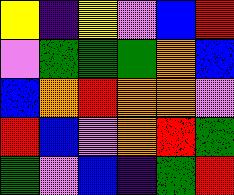[["yellow", "indigo", "yellow", "violet", "blue", "red"], ["violet", "green", "green", "green", "orange", "blue"], ["blue", "orange", "red", "orange", "orange", "violet"], ["red", "blue", "violet", "orange", "red", "green"], ["green", "violet", "blue", "indigo", "green", "red"]]